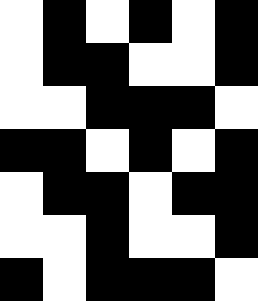[["white", "black", "white", "black", "white", "black"], ["white", "black", "black", "white", "white", "black"], ["white", "white", "black", "black", "black", "white"], ["black", "black", "white", "black", "white", "black"], ["white", "black", "black", "white", "black", "black"], ["white", "white", "black", "white", "white", "black"], ["black", "white", "black", "black", "black", "white"]]